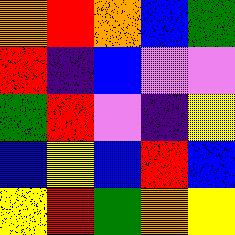[["orange", "red", "orange", "blue", "green"], ["red", "indigo", "blue", "violet", "violet"], ["green", "red", "violet", "indigo", "yellow"], ["blue", "yellow", "blue", "red", "blue"], ["yellow", "red", "green", "orange", "yellow"]]